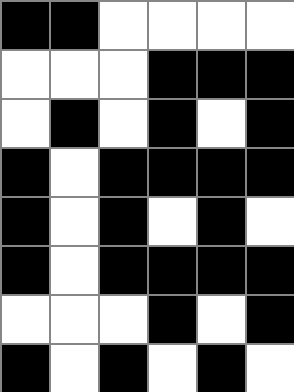[["black", "black", "white", "white", "white", "white"], ["white", "white", "white", "black", "black", "black"], ["white", "black", "white", "black", "white", "black"], ["black", "white", "black", "black", "black", "black"], ["black", "white", "black", "white", "black", "white"], ["black", "white", "black", "black", "black", "black"], ["white", "white", "white", "black", "white", "black"], ["black", "white", "black", "white", "black", "white"]]